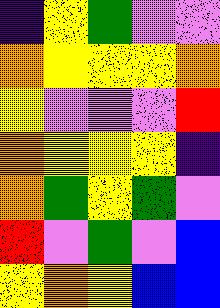[["indigo", "yellow", "green", "violet", "violet"], ["orange", "yellow", "yellow", "yellow", "orange"], ["yellow", "violet", "violet", "violet", "red"], ["orange", "yellow", "yellow", "yellow", "indigo"], ["orange", "green", "yellow", "green", "violet"], ["red", "violet", "green", "violet", "blue"], ["yellow", "orange", "yellow", "blue", "blue"]]